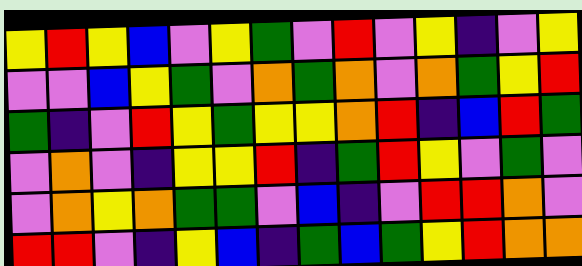[["yellow", "red", "yellow", "blue", "violet", "yellow", "green", "violet", "red", "violet", "yellow", "indigo", "violet", "yellow"], ["violet", "violet", "blue", "yellow", "green", "violet", "orange", "green", "orange", "violet", "orange", "green", "yellow", "red"], ["green", "indigo", "violet", "red", "yellow", "green", "yellow", "yellow", "orange", "red", "indigo", "blue", "red", "green"], ["violet", "orange", "violet", "indigo", "yellow", "yellow", "red", "indigo", "green", "red", "yellow", "violet", "green", "violet"], ["violet", "orange", "yellow", "orange", "green", "green", "violet", "blue", "indigo", "violet", "red", "red", "orange", "violet"], ["red", "red", "violet", "indigo", "yellow", "blue", "indigo", "green", "blue", "green", "yellow", "red", "orange", "orange"]]